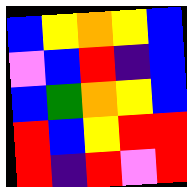[["blue", "yellow", "orange", "yellow", "blue"], ["violet", "blue", "red", "indigo", "blue"], ["blue", "green", "orange", "yellow", "blue"], ["red", "blue", "yellow", "red", "red"], ["red", "indigo", "red", "violet", "red"]]